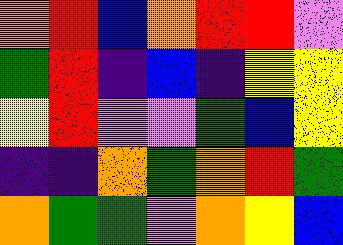[["orange", "red", "blue", "orange", "red", "red", "violet"], ["green", "red", "indigo", "blue", "indigo", "yellow", "yellow"], ["yellow", "red", "violet", "violet", "green", "blue", "yellow"], ["indigo", "indigo", "orange", "green", "orange", "red", "green"], ["orange", "green", "green", "violet", "orange", "yellow", "blue"]]